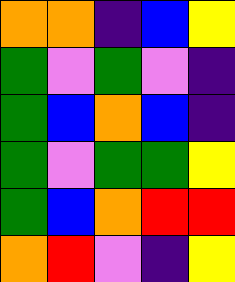[["orange", "orange", "indigo", "blue", "yellow"], ["green", "violet", "green", "violet", "indigo"], ["green", "blue", "orange", "blue", "indigo"], ["green", "violet", "green", "green", "yellow"], ["green", "blue", "orange", "red", "red"], ["orange", "red", "violet", "indigo", "yellow"]]